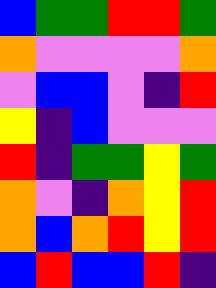[["blue", "green", "green", "red", "red", "green"], ["orange", "violet", "violet", "violet", "violet", "orange"], ["violet", "blue", "blue", "violet", "indigo", "red"], ["yellow", "indigo", "blue", "violet", "violet", "violet"], ["red", "indigo", "green", "green", "yellow", "green"], ["orange", "violet", "indigo", "orange", "yellow", "red"], ["orange", "blue", "orange", "red", "yellow", "red"], ["blue", "red", "blue", "blue", "red", "indigo"]]